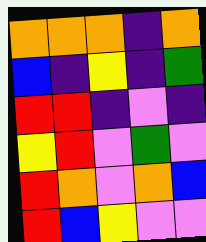[["orange", "orange", "orange", "indigo", "orange"], ["blue", "indigo", "yellow", "indigo", "green"], ["red", "red", "indigo", "violet", "indigo"], ["yellow", "red", "violet", "green", "violet"], ["red", "orange", "violet", "orange", "blue"], ["red", "blue", "yellow", "violet", "violet"]]